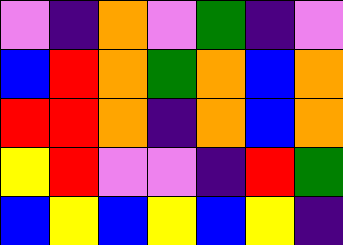[["violet", "indigo", "orange", "violet", "green", "indigo", "violet"], ["blue", "red", "orange", "green", "orange", "blue", "orange"], ["red", "red", "orange", "indigo", "orange", "blue", "orange"], ["yellow", "red", "violet", "violet", "indigo", "red", "green"], ["blue", "yellow", "blue", "yellow", "blue", "yellow", "indigo"]]